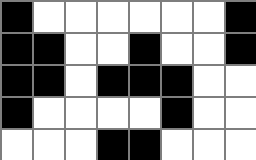[["black", "white", "white", "white", "white", "white", "white", "black"], ["black", "black", "white", "white", "black", "white", "white", "black"], ["black", "black", "white", "black", "black", "black", "white", "white"], ["black", "white", "white", "white", "white", "black", "white", "white"], ["white", "white", "white", "black", "black", "white", "white", "white"]]